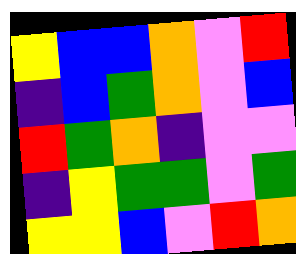[["yellow", "blue", "blue", "orange", "violet", "red"], ["indigo", "blue", "green", "orange", "violet", "blue"], ["red", "green", "orange", "indigo", "violet", "violet"], ["indigo", "yellow", "green", "green", "violet", "green"], ["yellow", "yellow", "blue", "violet", "red", "orange"]]